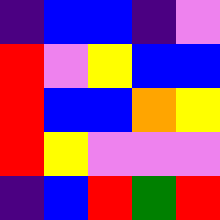[["indigo", "blue", "blue", "indigo", "violet"], ["red", "violet", "yellow", "blue", "blue"], ["red", "blue", "blue", "orange", "yellow"], ["red", "yellow", "violet", "violet", "violet"], ["indigo", "blue", "red", "green", "red"]]